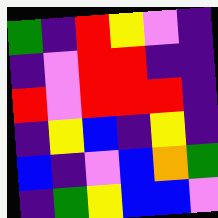[["green", "indigo", "red", "yellow", "violet", "indigo"], ["indigo", "violet", "red", "red", "indigo", "indigo"], ["red", "violet", "red", "red", "red", "indigo"], ["indigo", "yellow", "blue", "indigo", "yellow", "indigo"], ["blue", "indigo", "violet", "blue", "orange", "green"], ["indigo", "green", "yellow", "blue", "blue", "violet"]]